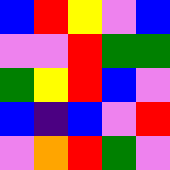[["blue", "red", "yellow", "violet", "blue"], ["violet", "violet", "red", "green", "green"], ["green", "yellow", "red", "blue", "violet"], ["blue", "indigo", "blue", "violet", "red"], ["violet", "orange", "red", "green", "violet"]]